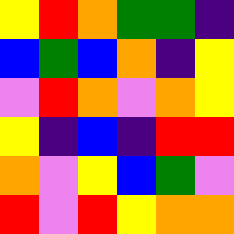[["yellow", "red", "orange", "green", "green", "indigo"], ["blue", "green", "blue", "orange", "indigo", "yellow"], ["violet", "red", "orange", "violet", "orange", "yellow"], ["yellow", "indigo", "blue", "indigo", "red", "red"], ["orange", "violet", "yellow", "blue", "green", "violet"], ["red", "violet", "red", "yellow", "orange", "orange"]]